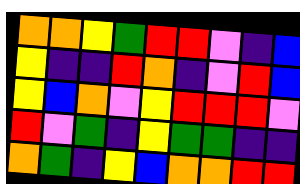[["orange", "orange", "yellow", "green", "red", "red", "violet", "indigo", "blue"], ["yellow", "indigo", "indigo", "red", "orange", "indigo", "violet", "red", "blue"], ["yellow", "blue", "orange", "violet", "yellow", "red", "red", "red", "violet"], ["red", "violet", "green", "indigo", "yellow", "green", "green", "indigo", "indigo"], ["orange", "green", "indigo", "yellow", "blue", "orange", "orange", "red", "red"]]